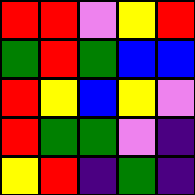[["red", "red", "violet", "yellow", "red"], ["green", "red", "green", "blue", "blue"], ["red", "yellow", "blue", "yellow", "violet"], ["red", "green", "green", "violet", "indigo"], ["yellow", "red", "indigo", "green", "indigo"]]